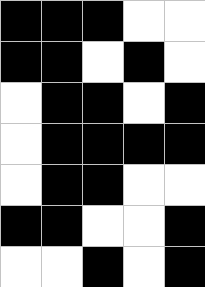[["black", "black", "black", "white", "white"], ["black", "black", "white", "black", "white"], ["white", "black", "black", "white", "black"], ["white", "black", "black", "black", "black"], ["white", "black", "black", "white", "white"], ["black", "black", "white", "white", "black"], ["white", "white", "black", "white", "black"]]